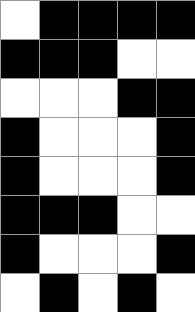[["white", "black", "black", "black", "black"], ["black", "black", "black", "white", "white"], ["white", "white", "white", "black", "black"], ["black", "white", "white", "white", "black"], ["black", "white", "white", "white", "black"], ["black", "black", "black", "white", "white"], ["black", "white", "white", "white", "black"], ["white", "black", "white", "black", "white"]]